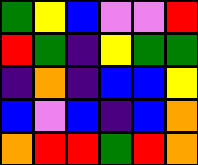[["green", "yellow", "blue", "violet", "violet", "red"], ["red", "green", "indigo", "yellow", "green", "green"], ["indigo", "orange", "indigo", "blue", "blue", "yellow"], ["blue", "violet", "blue", "indigo", "blue", "orange"], ["orange", "red", "red", "green", "red", "orange"]]